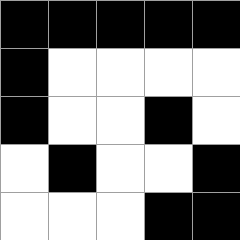[["black", "black", "black", "black", "black"], ["black", "white", "white", "white", "white"], ["black", "white", "white", "black", "white"], ["white", "black", "white", "white", "black"], ["white", "white", "white", "black", "black"]]